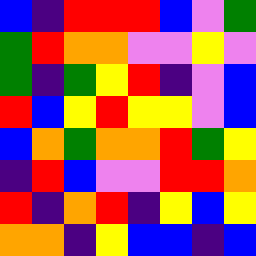[["blue", "indigo", "red", "red", "red", "blue", "violet", "green"], ["green", "red", "orange", "orange", "violet", "violet", "yellow", "violet"], ["green", "indigo", "green", "yellow", "red", "indigo", "violet", "blue"], ["red", "blue", "yellow", "red", "yellow", "yellow", "violet", "blue"], ["blue", "orange", "green", "orange", "orange", "red", "green", "yellow"], ["indigo", "red", "blue", "violet", "violet", "red", "red", "orange"], ["red", "indigo", "orange", "red", "indigo", "yellow", "blue", "yellow"], ["orange", "orange", "indigo", "yellow", "blue", "blue", "indigo", "blue"]]